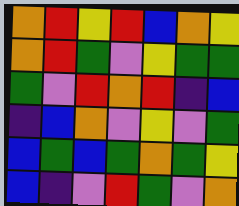[["orange", "red", "yellow", "red", "blue", "orange", "yellow"], ["orange", "red", "green", "violet", "yellow", "green", "green"], ["green", "violet", "red", "orange", "red", "indigo", "blue"], ["indigo", "blue", "orange", "violet", "yellow", "violet", "green"], ["blue", "green", "blue", "green", "orange", "green", "yellow"], ["blue", "indigo", "violet", "red", "green", "violet", "orange"]]